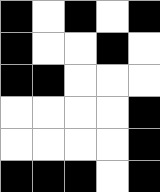[["black", "white", "black", "white", "black"], ["black", "white", "white", "black", "white"], ["black", "black", "white", "white", "white"], ["white", "white", "white", "white", "black"], ["white", "white", "white", "white", "black"], ["black", "black", "black", "white", "black"]]